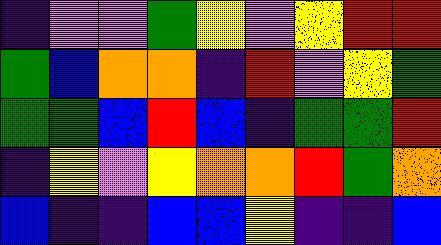[["indigo", "violet", "violet", "green", "yellow", "violet", "yellow", "red", "red"], ["green", "blue", "orange", "orange", "indigo", "red", "violet", "yellow", "green"], ["green", "green", "blue", "red", "blue", "indigo", "green", "green", "red"], ["indigo", "yellow", "violet", "yellow", "orange", "orange", "red", "green", "orange"], ["blue", "indigo", "indigo", "blue", "blue", "yellow", "indigo", "indigo", "blue"]]